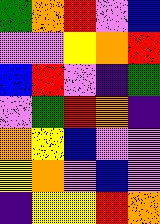[["green", "orange", "red", "violet", "blue"], ["violet", "violet", "yellow", "orange", "red"], ["blue", "red", "violet", "indigo", "green"], ["violet", "green", "red", "orange", "indigo"], ["orange", "yellow", "blue", "violet", "violet"], ["yellow", "orange", "violet", "blue", "violet"], ["indigo", "yellow", "yellow", "red", "orange"]]